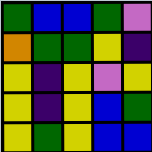[["green", "blue", "blue", "green", "violet"], ["orange", "green", "green", "yellow", "indigo"], ["yellow", "indigo", "yellow", "violet", "yellow"], ["yellow", "indigo", "yellow", "blue", "green"], ["yellow", "green", "yellow", "blue", "blue"]]